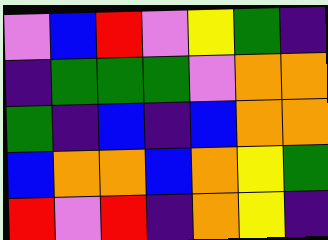[["violet", "blue", "red", "violet", "yellow", "green", "indigo"], ["indigo", "green", "green", "green", "violet", "orange", "orange"], ["green", "indigo", "blue", "indigo", "blue", "orange", "orange"], ["blue", "orange", "orange", "blue", "orange", "yellow", "green"], ["red", "violet", "red", "indigo", "orange", "yellow", "indigo"]]